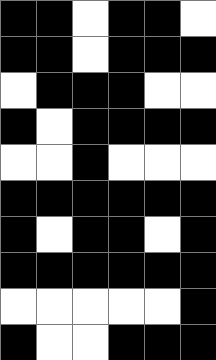[["black", "black", "white", "black", "black", "white"], ["black", "black", "white", "black", "black", "black"], ["white", "black", "black", "black", "white", "white"], ["black", "white", "black", "black", "black", "black"], ["white", "white", "black", "white", "white", "white"], ["black", "black", "black", "black", "black", "black"], ["black", "white", "black", "black", "white", "black"], ["black", "black", "black", "black", "black", "black"], ["white", "white", "white", "white", "white", "black"], ["black", "white", "white", "black", "black", "black"]]